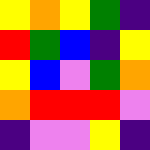[["yellow", "orange", "yellow", "green", "indigo"], ["red", "green", "blue", "indigo", "yellow"], ["yellow", "blue", "violet", "green", "orange"], ["orange", "red", "red", "red", "violet"], ["indigo", "violet", "violet", "yellow", "indigo"]]